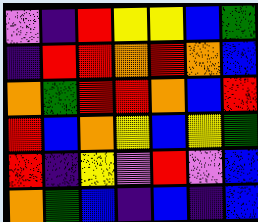[["violet", "indigo", "red", "yellow", "yellow", "blue", "green"], ["indigo", "red", "red", "orange", "red", "orange", "blue"], ["orange", "green", "red", "red", "orange", "blue", "red"], ["red", "blue", "orange", "yellow", "blue", "yellow", "green"], ["red", "indigo", "yellow", "violet", "red", "violet", "blue"], ["orange", "green", "blue", "indigo", "blue", "indigo", "blue"]]